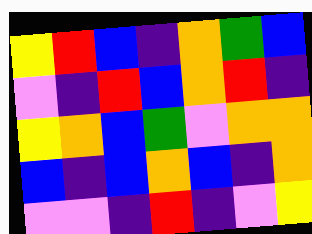[["yellow", "red", "blue", "indigo", "orange", "green", "blue"], ["violet", "indigo", "red", "blue", "orange", "red", "indigo"], ["yellow", "orange", "blue", "green", "violet", "orange", "orange"], ["blue", "indigo", "blue", "orange", "blue", "indigo", "orange"], ["violet", "violet", "indigo", "red", "indigo", "violet", "yellow"]]